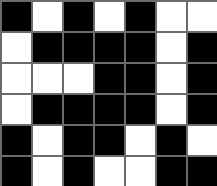[["black", "white", "black", "white", "black", "white", "white"], ["white", "black", "black", "black", "black", "white", "black"], ["white", "white", "white", "black", "black", "white", "black"], ["white", "black", "black", "black", "black", "white", "black"], ["black", "white", "black", "black", "white", "black", "white"], ["black", "white", "black", "white", "white", "black", "black"]]